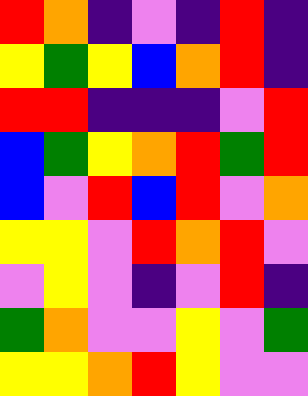[["red", "orange", "indigo", "violet", "indigo", "red", "indigo"], ["yellow", "green", "yellow", "blue", "orange", "red", "indigo"], ["red", "red", "indigo", "indigo", "indigo", "violet", "red"], ["blue", "green", "yellow", "orange", "red", "green", "red"], ["blue", "violet", "red", "blue", "red", "violet", "orange"], ["yellow", "yellow", "violet", "red", "orange", "red", "violet"], ["violet", "yellow", "violet", "indigo", "violet", "red", "indigo"], ["green", "orange", "violet", "violet", "yellow", "violet", "green"], ["yellow", "yellow", "orange", "red", "yellow", "violet", "violet"]]